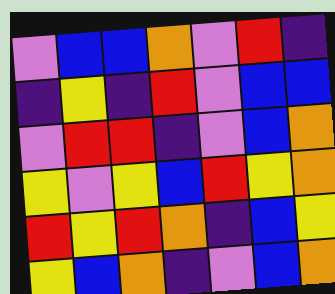[["violet", "blue", "blue", "orange", "violet", "red", "indigo"], ["indigo", "yellow", "indigo", "red", "violet", "blue", "blue"], ["violet", "red", "red", "indigo", "violet", "blue", "orange"], ["yellow", "violet", "yellow", "blue", "red", "yellow", "orange"], ["red", "yellow", "red", "orange", "indigo", "blue", "yellow"], ["yellow", "blue", "orange", "indigo", "violet", "blue", "orange"]]